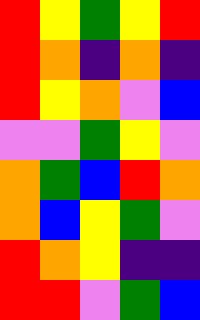[["red", "yellow", "green", "yellow", "red"], ["red", "orange", "indigo", "orange", "indigo"], ["red", "yellow", "orange", "violet", "blue"], ["violet", "violet", "green", "yellow", "violet"], ["orange", "green", "blue", "red", "orange"], ["orange", "blue", "yellow", "green", "violet"], ["red", "orange", "yellow", "indigo", "indigo"], ["red", "red", "violet", "green", "blue"]]